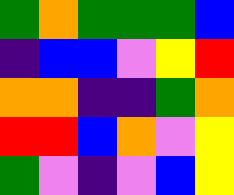[["green", "orange", "green", "green", "green", "blue"], ["indigo", "blue", "blue", "violet", "yellow", "red"], ["orange", "orange", "indigo", "indigo", "green", "orange"], ["red", "red", "blue", "orange", "violet", "yellow"], ["green", "violet", "indigo", "violet", "blue", "yellow"]]